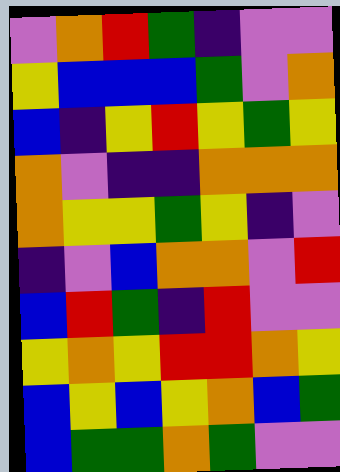[["violet", "orange", "red", "green", "indigo", "violet", "violet"], ["yellow", "blue", "blue", "blue", "green", "violet", "orange"], ["blue", "indigo", "yellow", "red", "yellow", "green", "yellow"], ["orange", "violet", "indigo", "indigo", "orange", "orange", "orange"], ["orange", "yellow", "yellow", "green", "yellow", "indigo", "violet"], ["indigo", "violet", "blue", "orange", "orange", "violet", "red"], ["blue", "red", "green", "indigo", "red", "violet", "violet"], ["yellow", "orange", "yellow", "red", "red", "orange", "yellow"], ["blue", "yellow", "blue", "yellow", "orange", "blue", "green"], ["blue", "green", "green", "orange", "green", "violet", "violet"]]